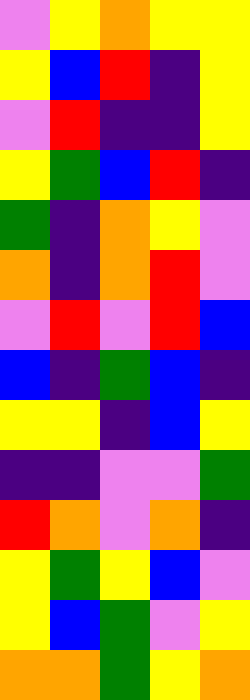[["violet", "yellow", "orange", "yellow", "yellow"], ["yellow", "blue", "red", "indigo", "yellow"], ["violet", "red", "indigo", "indigo", "yellow"], ["yellow", "green", "blue", "red", "indigo"], ["green", "indigo", "orange", "yellow", "violet"], ["orange", "indigo", "orange", "red", "violet"], ["violet", "red", "violet", "red", "blue"], ["blue", "indigo", "green", "blue", "indigo"], ["yellow", "yellow", "indigo", "blue", "yellow"], ["indigo", "indigo", "violet", "violet", "green"], ["red", "orange", "violet", "orange", "indigo"], ["yellow", "green", "yellow", "blue", "violet"], ["yellow", "blue", "green", "violet", "yellow"], ["orange", "orange", "green", "yellow", "orange"]]